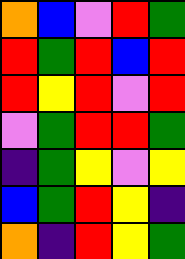[["orange", "blue", "violet", "red", "green"], ["red", "green", "red", "blue", "red"], ["red", "yellow", "red", "violet", "red"], ["violet", "green", "red", "red", "green"], ["indigo", "green", "yellow", "violet", "yellow"], ["blue", "green", "red", "yellow", "indigo"], ["orange", "indigo", "red", "yellow", "green"]]